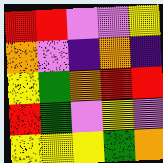[["red", "red", "violet", "violet", "yellow"], ["orange", "violet", "indigo", "orange", "indigo"], ["yellow", "green", "orange", "red", "red"], ["red", "green", "violet", "yellow", "violet"], ["yellow", "yellow", "yellow", "green", "orange"]]